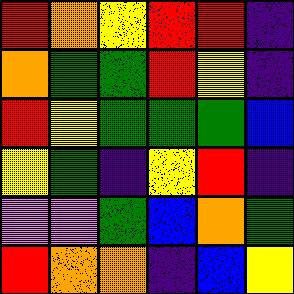[["red", "orange", "yellow", "red", "red", "indigo"], ["orange", "green", "green", "red", "yellow", "indigo"], ["red", "yellow", "green", "green", "green", "blue"], ["yellow", "green", "indigo", "yellow", "red", "indigo"], ["violet", "violet", "green", "blue", "orange", "green"], ["red", "orange", "orange", "indigo", "blue", "yellow"]]